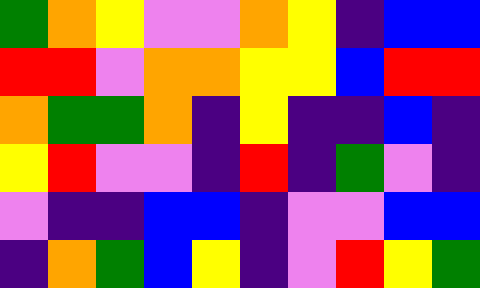[["green", "orange", "yellow", "violet", "violet", "orange", "yellow", "indigo", "blue", "blue"], ["red", "red", "violet", "orange", "orange", "yellow", "yellow", "blue", "red", "red"], ["orange", "green", "green", "orange", "indigo", "yellow", "indigo", "indigo", "blue", "indigo"], ["yellow", "red", "violet", "violet", "indigo", "red", "indigo", "green", "violet", "indigo"], ["violet", "indigo", "indigo", "blue", "blue", "indigo", "violet", "violet", "blue", "blue"], ["indigo", "orange", "green", "blue", "yellow", "indigo", "violet", "red", "yellow", "green"]]